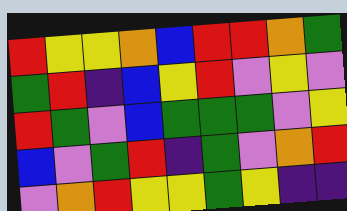[["red", "yellow", "yellow", "orange", "blue", "red", "red", "orange", "green"], ["green", "red", "indigo", "blue", "yellow", "red", "violet", "yellow", "violet"], ["red", "green", "violet", "blue", "green", "green", "green", "violet", "yellow"], ["blue", "violet", "green", "red", "indigo", "green", "violet", "orange", "red"], ["violet", "orange", "red", "yellow", "yellow", "green", "yellow", "indigo", "indigo"]]